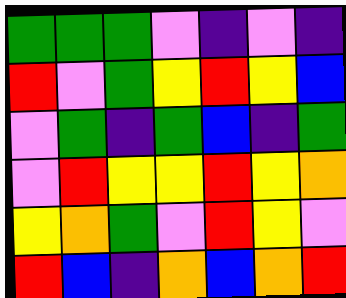[["green", "green", "green", "violet", "indigo", "violet", "indigo"], ["red", "violet", "green", "yellow", "red", "yellow", "blue"], ["violet", "green", "indigo", "green", "blue", "indigo", "green"], ["violet", "red", "yellow", "yellow", "red", "yellow", "orange"], ["yellow", "orange", "green", "violet", "red", "yellow", "violet"], ["red", "blue", "indigo", "orange", "blue", "orange", "red"]]